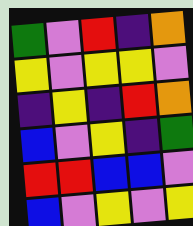[["green", "violet", "red", "indigo", "orange"], ["yellow", "violet", "yellow", "yellow", "violet"], ["indigo", "yellow", "indigo", "red", "orange"], ["blue", "violet", "yellow", "indigo", "green"], ["red", "red", "blue", "blue", "violet"], ["blue", "violet", "yellow", "violet", "yellow"]]